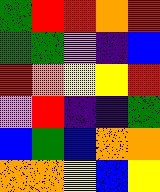[["green", "red", "red", "orange", "red"], ["green", "green", "violet", "indigo", "blue"], ["red", "orange", "yellow", "yellow", "red"], ["violet", "red", "indigo", "indigo", "green"], ["blue", "green", "blue", "orange", "orange"], ["orange", "orange", "yellow", "blue", "yellow"]]